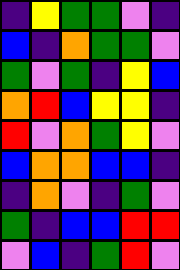[["indigo", "yellow", "green", "green", "violet", "indigo"], ["blue", "indigo", "orange", "green", "green", "violet"], ["green", "violet", "green", "indigo", "yellow", "blue"], ["orange", "red", "blue", "yellow", "yellow", "indigo"], ["red", "violet", "orange", "green", "yellow", "violet"], ["blue", "orange", "orange", "blue", "blue", "indigo"], ["indigo", "orange", "violet", "indigo", "green", "violet"], ["green", "indigo", "blue", "blue", "red", "red"], ["violet", "blue", "indigo", "green", "red", "violet"]]